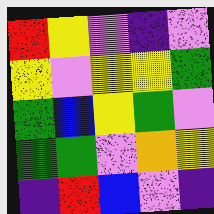[["red", "yellow", "violet", "indigo", "violet"], ["yellow", "violet", "yellow", "yellow", "green"], ["green", "blue", "yellow", "green", "violet"], ["green", "green", "violet", "orange", "yellow"], ["indigo", "red", "blue", "violet", "indigo"]]